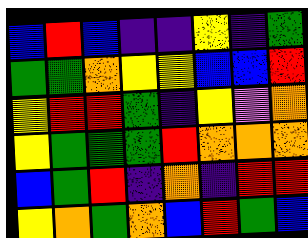[["blue", "red", "blue", "indigo", "indigo", "yellow", "indigo", "green"], ["green", "green", "orange", "yellow", "yellow", "blue", "blue", "red"], ["yellow", "red", "red", "green", "indigo", "yellow", "violet", "orange"], ["yellow", "green", "green", "green", "red", "orange", "orange", "orange"], ["blue", "green", "red", "indigo", "orange", "indigo", "red", "red"], ["yellow", "orange", "green", "orange", "blue", "red", "green", "blue"]]